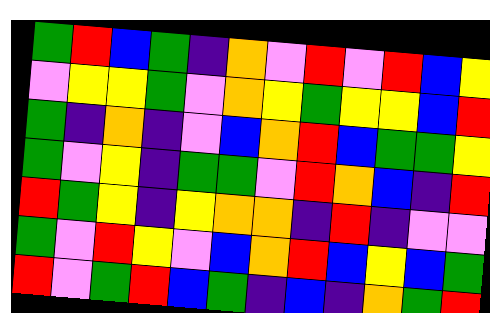[["green", "red", "blue", "green", "indigo", "orange", "violet", "red", "violet", "red", "blue", "yellow"], ["violet", "yellow", "yellow", "green", "violet", "orange", "yellow", "green", "yellow", "yellow", "blue", "red"], ["green", "indigo", "orange", "indigo", "violet", "blue", "orange", "red", "blue", "green", "green", "yellow"], ["green", "violet", "yellow", "indigo", "green", "green", "violet", "red", "orange", "blue", "indigo", "red"], ["red", "green", "yellow", "indigo", "yellow", "orange", "orange", "indigo", "red", "indigo", "violet", "violet"], ["green", "violet", "red", "yellow", "violet", "blue", "orange", "red", "blue", "yellow", "blue", "green"], ["red", "violet", "green", "red", "blue", "green", "indigo", "blue", "indigo", "orange", "green", "red"]]